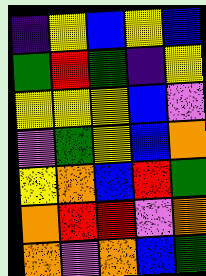[["indigo", "yellow", "blue", "yellow", "blue"], ["green", "red", "green", "indigo", "yellow"], ["yellow", "yellow", "yellow", "blue", "violet"], ["violet", "green", "yellow", "blue", "orange"], ["yellow", "orange", "blue", "red", "green"], ["orange", "red", "red", "violet", "orange"], ["orange", "violet", "orange", "blue", "green"]]